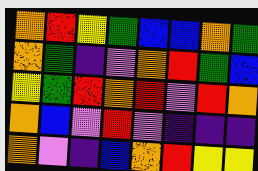[["orange", "red", "yellow", "green", "blue", "blue", "orange", "green"], ["orange", "green", "indigo", "violet", "orange", "red", "green", "blue"], ["yellow", "green", "red", "orange", "red", "violet", "red", "orange"], ["orange", "blue", "violet", "red", "violet", "indigo", "indigo", "indigo"], ["orange", "violet", "indigo", "blue", "orange", "red", "yellow", "yellow"]]